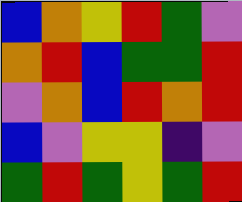[["blue", "orange", "yellow", "red", "green", "violet"], ["orange", "red", "blue", "green", "green", "red"], ["violet", "orange", "blue", "red", "orange", "red"], ["blue", "violet", "yellow", "yellow", "indigo", "violet"], ["green", "red", "green", "yellow", "green", "red"]]